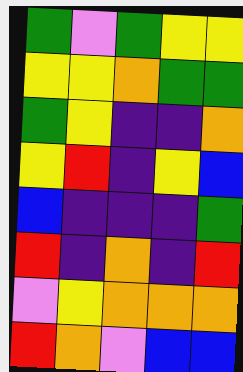[["green", "violet", "green", "yellow", "yellow"], ["yellow", "yellow", "orange", "green", "green"], ["green", "yellow", "indigo", "indigo", "orange"], ["yellow", "red", "indigo", "yellow", "blue"], ["blue", "indigo", "indigo", "indigo", "green"], ["red", "indigo", "orange", "indigo", "red"], ["violet", "yellow", "orange", "orange", "orange"], ["red", "orange", "violet", "blue", "blue"]]